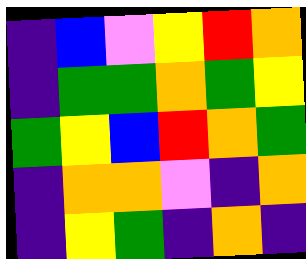[["indigo", "blue", "violet", "yellow", "red", "orange"], ["indigo", "green", "green", "orange", "green", "yellow"], ["green", "yellow", "blue", "red", "orange", "green"], ["indigo", "orange", "orange", "violet", "indigo", "orange"], ["indigo", "yellow", "green", "indigo", "orange", "indigo"]]